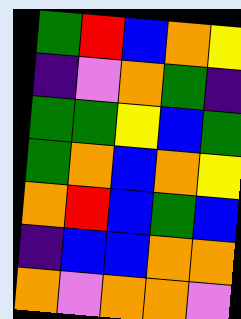[["green", "red", "blue", "orange", "yellow"], ["indigo", "violet", "orange", "green", "indigo"], ["green", "green", "yellow", "blue", "green"], ["green", "orange", "blue", "orange", "yellow"], ["orange", "red", "blue", "green", "blue"], ["indigo", "blue", "blue", "orange", "orange"], ["orange", "violet", "orange", "orange", "violet"]]